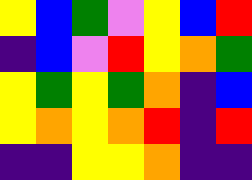[["yellow", "blue", "green", "violet", "yellow", "blue", "red"], ["indigo", "blue", "violet", "red", "yellow", "orange", "green"], ["yellow", "green", "yellow", "green", "orange", "indigo", "blue"], ["yellow", "orange", "yellow", "orange", "red", "indigo", "red"], ["indigo", "indigo", "yellow", "yellow", "orange", "indigo", "indigo"]]